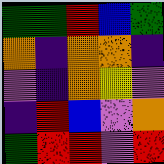[["green", "green", "red", "blue", "green"], ["orange", "indigo", "orange", "orange", "indigo"], ["violet", "indigo", "orange", "yellow", "violet"], ["indigo", "red", "blue", "violet", "orange"], ["green", "red", "red", "violet", "red"]]